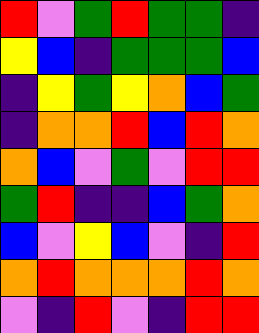[["red", "violet", "green", "red", "green", "green", "indigo"], ["yellow", "blue", "indigo", "green", "green", "green", "blue"], ["indigo", "yellow", "green", "yellow", "orange", "blue", "green"], ["indigo", "orange", "orange", "red", "blue", "red", "orange"], ["orange", "blue", "violet", "green", "violet", "red", "red"], ["green", "red", "indigo", "indigo", "blue", "green", "orange"], ["blue", "violet", "yellow", "blue", "violet", "indigo", "red"], ["orange", "red", "orange", "orange", "orange", "red", "orange"], ["violet", "indigo", "red", "violet", "indigo", "red", "red"]]